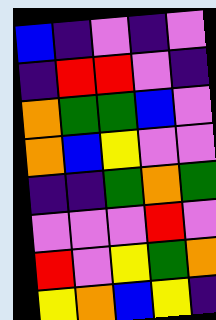[["blue", "indigo", "violet", "indigo", "violet"], ["indigo", "red", "red", "violet", "indigo"], ["orange", "green", "green", "blue", "violet"], ["orange", "blue", "yellow", "violet", "violet"], ["indigo", "indigo", "green", "orange", "green"], ["violet", "violet", "violet", "red", "violet"], ["red", "violet", "yellow", "green", "orange"], ["yellow", "orange", "blue", "yellow", "indigo"]]